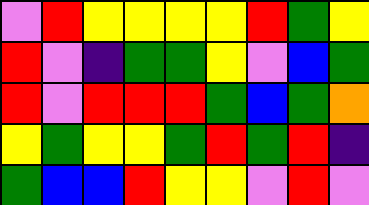[["violet", "red", "yellow", "yellow", "yellow", "yellow", "red", "green", "yellow"], ["red", "violet", "indigo", "green", "green", "yellow", "violet", "blue", "green"], ["red", "violet", "red", "red", "red", "green", "blue", "green", "orange"], ["yellow", "green", "yellow", "yellow", "green", "red", "green", "red", "indigo"], ["green", "blue", "blue", "red", "yellow", "yellow", "violet", "red", "violet"]]